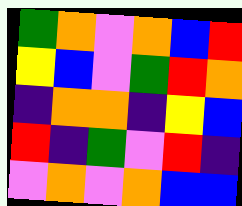[["green", "orange", "violet", "orange", "blue", "red"], ["yellow", "blue", "violet", "green", "red", "orange"], ["indigo", "orange", "orange", "indigo", "yellow", "blue"], ["red", "indigo", "green", "violet", "red", "indigo"], ["violet", "orange", "violet", "orange", "blue", "blue"]]